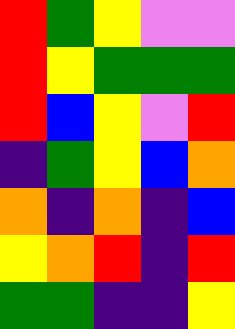[["red", "green", "yellow", "violet", "violet"], ["red", "yellow", "green", "green", "green"], ["red", "blue", "yellow", "violet", "red"], ["indigo", "green", "yellow", "blue", "orange"], ["orange", "indigo", "orange", "indigo", "blue"], ["yellow", "orange", "red", "indigo", "red"], ["green", "green", "indigo", "indigo", "yellow"]]